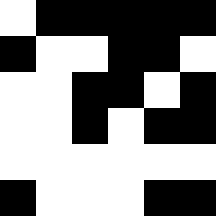[["white", "black", "black", "black", "black", "black"], ["black", "white", "white", "black", "black", "white"], ["white", "white", "black", "black", "white", "black"], ["white", "white", "black", "white", "black", "black"], ["white", "white", "white", "white", "white", "white"], ["black", "white", "white", "white", "black", "black"]]